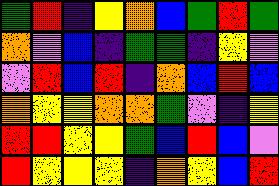[["green", "red", "indigo", "yellow", "orange", "blue", "green", "red", "green"], ["orange", "violet", "blue", "indigo", "green", "green", "indigo", "yellow", "violet"], ["violet", "red", "blue", "red", "indigo", "orange", "blue", "red", "blue"], ["orange", "yellow", "yellow", "orange", "orange", "green", "violet", "indigo", "yellow"], ["red", "red", "yellow", "yellow", "green", "blue", "red", "blue", "violet"], ["red", "yellow", "yellow", "yellow", "indigo", "orange", "yellow", "blue", "red"]]